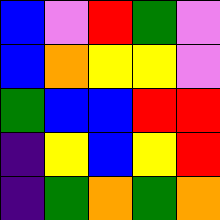[["blue", "violet", "red", "green", "violet"], ["blue", "orange", "yellow", "yellow", "violet"], ["green", "blue", "blue", "red", "red"], ["indigo", "yellow", "blue", "yellow", "red"], ["indigo", "green", "orange", "green", "orange"]]